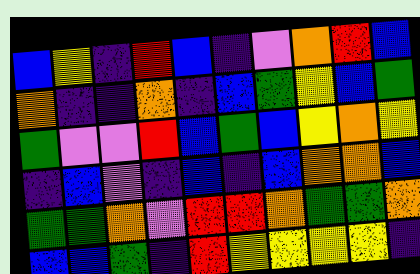[["blue", "yellow", "indigo", "red", "blue", "indigo", "violet", "orange", "red", "blue"], ["orange", "indigo", "indigo", "orange", "indigo", "blue", "green", "yellow", "blue", "green"], ["green", "violet", "violet", "red", "blue", "green", "blue", "yellow", "orange", "yellow"], ["indigo", "blue", "violet", "indigo", "blue", "indigo", "blue", "orange", "orange", "blue"], ["green", "green", "orange", "violet", "red", "red", "orange", "green", "green", "orange"], ["blue", "blue", "green", "indigo", "red", "yellow", "yellow", "yellow", "yellow", "indigo"]]